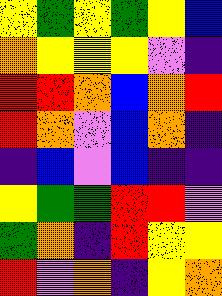[["yellow", "green", "yellow", "green", "yellow", "blue"], ["orange", "yellow", "yellow", "yellow", "violet", "indigo"], ["red", "red", "orange", "blue", "orange", "red"], ["red", "orange", "violet", "blue", "orange", "indigo"], ["indigo", "blue", "violet", "blue", "indigo", "indigo"], ["yellow", "green", "green", "red", "red", "violet"], ["green", "orange", "indigo", "red", "yellow", "yellow"], ["red", "violet", "orange", "indigo", "yellow", "orange"]]